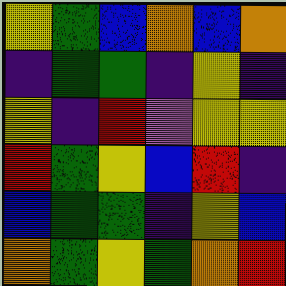[["yellow", "green", "blue", "orange", "blue", "orange"], ["indigo", "green", "green", "indigo", "yellow", "indigo"], ["yellow", "indigo", "red", "violet", "yellow", "yellow"], ["red", "green", "yellow", "blue", "red", "indigo"], ["blue", "green", "green", "indigo", "yellow", "blue"], ["orange", "green", "yellow", "green", "orange", "red"]]